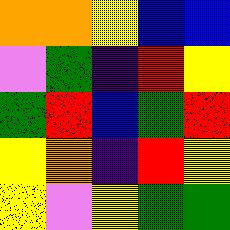[["orange", "orange", "yellow", "blue", "blue"], ["violet", "green", "indigo", "red", "yellow"], ["green", "red", "blue", "green", "red"], ["yellow", "orange", "indigo", "red", "yellow"], ["yellow", "violet", "yellow", "green", "green"]]